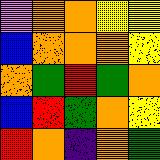[["violet", "orange", "orange", "yellow", "yellow"], ["blue", "orange", "orange", "orange", "yellow"], ["orange", "green", "red", "green", "orange"], ["blue", "red", "green", "orange", "yellow"], ["red", "orange", "indigo", "orange", "green"]]